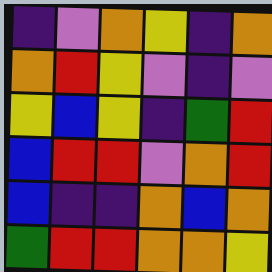[["indigo", "violet", "orange", "yellow", "indigo", "orange"], ["orange", "red", "yellow", "violet", "indigo", "violet"], ["yellow", "blue", "yellow", "indigo", "green", "red"], ["blue", "red", "red", "violet", "orange", "red"], ["blue", "indigo", "indigo", "orange", "blue", "orange"], ["green", "red", "red", "orange", "orange", "yellow"]]